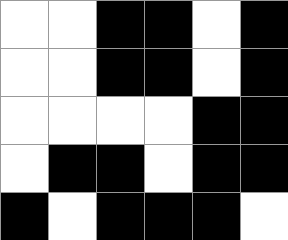[["white", "white", "black", "black", "white", "black"], ["white", "white", "black", "black", "white", "black"], ["white", "white", "white", "white", "black", "black"], ["white", "black", "black", "white", "black", "black"], ["black", "white", "black", "black", "black", "white"]]